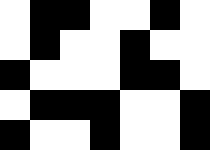[["white", "black", "black", "white", "white", "black", "white"], ["white", "black", "white", "white", "black", "white", "white"], ["black", "white", "white", "white", "black", "black", "white"], ["white", "black", "black", "black", "white", "white", "black"], ["black", "white", "white", "black", "white", "white", "black"]]